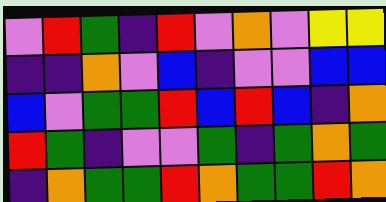[["violet", "red", "green", "indigo", "red", "violet", "orange", "violet", "yellow", "yellow"], ["indigo", "indigo", "orange", "violet", "blue", "indigo", "violet", "violet", "blue", "blue"], ["blue", "violet", "green", "green", "red", "blue", "red", "blue", "indigo", "orange"], ["red", "green", "indigo", "violet", "violet", "green", "indigo", "green", "orange", "green"], ["indigo", "orange", "green", "green", "red", "orange", "green", "green", "red", "orange"]]